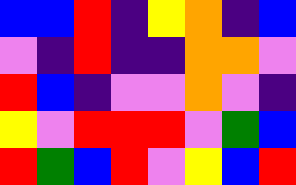[["blue", "blue", "red", "indigo", "yellow", "orange", "indigo", "blue"], ["violet", "indigo", "red", "indigo", "indigo", "orange", "orange", "violet"], ["red", "blue", "indigo", "violet", "violet", "orange", "violet", "indigo"], ["yellow", "violet", "red", "red", "red", "violet", "green", "blue"], ["red", "green", "blue", "red", "violet", "yellow", "blue", "red"]]